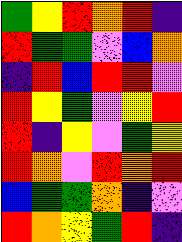[["green", "yellow", "red", "orange", "red", "indigo"], ["red", "green", "green", "violet", "blue", "orange"], ["indigo", "red", "blue", "red", "red", "violet"], ["red", "yellow", "green", "violet", "yellow", "red"], ["red", "indigo", "yellow", "violet", "green", "yellow"], ["red", "orange", "violet", "red", "orange", "red"], ["blue", "green", "green", "orange", "indigo", "violet"], ["red", "orange", "yellow", "green", "red", "indigo"]]